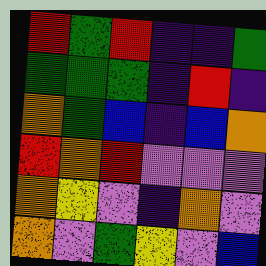[["red", "green", "red", "indigo", "indigo", "green"], ["green", "green", "green", "indigo", "red", "indigo"], ["orange", "green", "blue", "indigo", "blue", "orange"], ["red", "orange", "red", "violet", "violet", "violet"], ["orange", "yellow", "violet", "indigo", "orange", "violet"], ["orange", "violet", "green", "yellow", "violet", "blue"]]